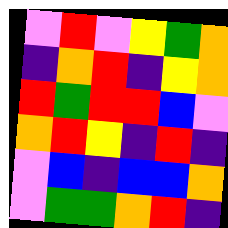[["violet", "red", "violet", "yellow", "green", "orange"], ["indigo", "orange", "red", "indigo", "yellow", "orange"], ["red", "green", "red", "red", "blue", "violet"], ["orange", "red", "yellow", "indigo", "red", "indigo"], ["violet", "blue", "indigo", "blue", "blue", "orange"], ["violet", "green", "green", "orange", "red", "indigo"]]